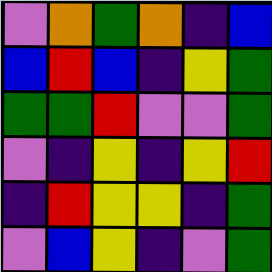[["violet", "orange", "green", "orange", "indigo", "blue"], ["blue", "red", "blue", "indigo", "yellow", "green"], ["green", "green", "red", "violet", "violet", "green"], ["violet", "indigo", "yellow", "indigo", "yellow", "red"], ["indigo", "red", "yellow", "yellow", "indigo", "green"], ["violet", "blue", "yellow", "indigo", "violet", "green"]]